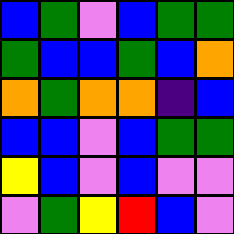[["blue", "green", "violet", "blue", "green", "green"], ["green", "blue", "blue", "green", "blue", "orange"], ["orange", "green", "orange", "orange", "indigo", "blue"], ["blue", "blue", "violet", "blue", "green", "green"], ["yellow", "blue", "violet", "blue", "violet", "violet"], ["violet", "green", "yellow", "red", "blue", "violet"]]